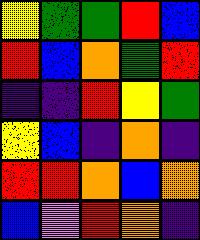[["yellow", "green", "green", "red", "blue"], ["red", "blue", "orange", "green", "red"], ["indigo", "indigo", "red", "yellow", "green"], ["yellow", "blue", "indigo", "orange", "indigo"], ["red", "red", "orange", "blue", "orange"], ["blue", "violet", "red", "orange", "indigo"]]